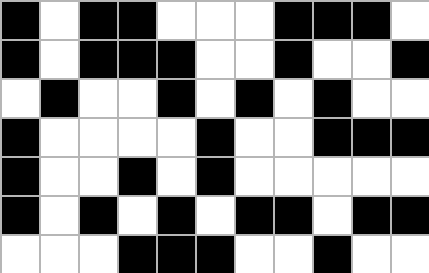[["black", "white", "black", "black", "white", "white", "white", "black", "black", "black", "white"], ["black", "white", "black", "black", "black", "white", "white", "black", "white", "white", "black"], ["white", "black", "white", "white", "black", "white", "black", "white", "black", "white", "white"], ["black", "white", "white", "white", "white", "black", "white", "white", "black", "black", "black"], ["black", "white", "white", "black", "white", "black", "white", "white", "white", "white", "white"], ["black", "white", "black", "white", "black", "white", "black", "black", "white", "black", "black"], ["white", "white", "white", "black", "black", "black", "white", "white", "black", "white", "white"]]